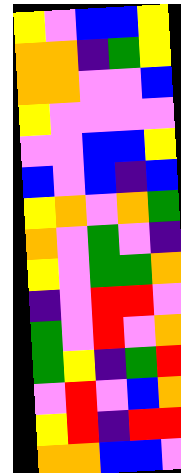[["yellow", "violet", "blue", "blue", "yellow"], ["orange", "orange", "indigo", "green", "yellow"], ["orange", "orange", "violet", "violet", "blue"], ["yellow", "violet", "violet", "violet", "violet"], ["violet", "violet", "blue", "blue", "yellow"], ["blue", "violet", "blue", "indigo", "blue"], ["yellow", "orange", "violet", "orange", "green"], ["orange", "violet", "green", "violet", "indigo"], ["yellow", "violet", "green", "green", "orange"], ["indigo", "violet", "red", "red", "violet"], ["green", "violet", "red", "violet", "orange"], ["green", "yellow", "indigo", "green", "red"], ["violet", "red", "violet", "blue", "orange"], ["yellow", "red", "indigo", "red", "red"], ["orange", "orange", "blue", "blue", "violet"]]